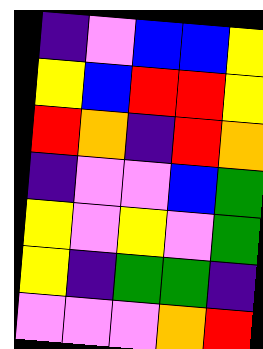[["indigo", "violet", "blue", "blue", "yellow"], ["yellow", "blue", "red", "red", "yellow"], ["red", "orange", "indigo", "red", "orange"], ["indigo", "violet", "violet", "blue", "green"], ["yellow", "violet", "yellow", "violet", "green"], ["yellow", "indigo", "green", "green", "indigo"], ["violet", "violet", "violet", "orange", "red"]]